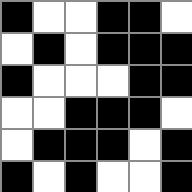[["black", "white", "white", "black", "black", "white"], ["white", "black", "white", "black", "black", "black"], ["black", "white", "white", "white", "black", "black"], ["white", "white", "black", "black", "black", "white"], ["white", "black", "black", "black", "white", "black"], ["black", "white", "black", "white", "white", "black"]]